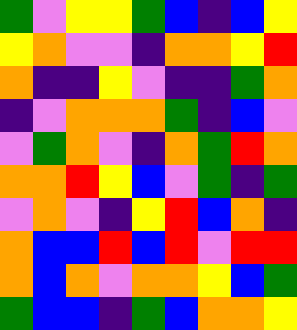[["green", "violet", "yellow", "yellow", "green", "blue", "indigo", "blue", "yellow"], ["yellow", "orange", "violet", "violet", "indigo", "orange", "orange", "yellow", "red"], ["orange", "indigo", "indigo", "yellow", "violet", "indigo", "indigo", "green", "orange"], ["indigo", "violet", "orange", "orange", "orange", "green", "indigo", "blue", "violet"], ["violet", "green", "orange", "violet", "indigo", "orange", "green", "red", "orange"], ["orange", "orange", "red", "yellow", "blue", "violet", "green", "indigo", "green"], ["violet", "orange", "violet", "indigo", "yellow", "red", "blue", "orange", "indigo"], ["orange", "blue", "blue", "red", "blue", "red", "violet", "red", "red"], ["orange", "blue", "orange", "violet", "orange", "orange", "yellow", "blue", "green"], ["green", "blue", "blue", "indigo", "green", "blue", "orange", "orange", "yellow"]]